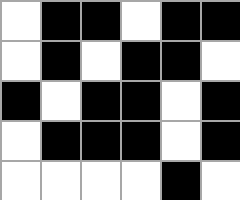[["white", "black", "black", "white", "black", "black"], ["white", "black", "white", "black", "black", "white"], ["black", "white", "black", "black", "white", "black"], ["white", "black", "black", "black", "white", "black"], ["white", "white", "white", "white", "black", "white"]]